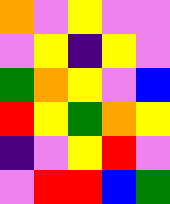[["orange", "violet", "yellow", "violet", "violet"], ["violet", "yellow", "indigo", "yellow", "violet"], ["green", "orange", "yellow", "violet", "blue"], ["red", "yellow", "green", "orange", "yellow"], ["indigo", "violet", "yellow", "red", "violet"], ["violet", "red", "red", "blue", "green"]]